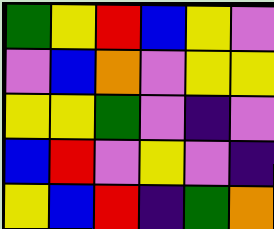[["green", "yellow", "red", "blue", "yellow", "violet"], ["violet", "blue", "orange", "violet", "yellow", "yellow"], ["yellow", "yellow", "green", "violet", "indigo", "violet"], ["blue", "red", "violet", "yellow", "violet", "indigo"], ["yellow", "blue", "red", "indigo", "green", "orange"]]